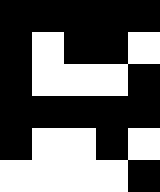[["black", "black", "black", "black", "black"], ["black", "white", "black", "black", "white"], ["black", "white", "white", "white", "black"], ["black", "black", "black", "black", "black"], ["black", "white", "white", "black", "white"], ["white", "white", "white", "white", "black"]]